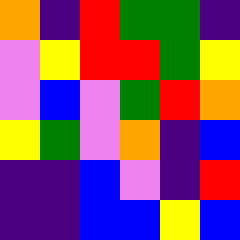[["orange", "indigo", "red", "green", "green", "indigo"], ["violet", "yellow", "red", "red", "green", "yellow"], ["violet", "blue", "violet", "green", "red", "orange"], ["yellow", "green", "violet", "orange", "indigo", "blue"], ["indigo", "indigo", "blue", "violet", "indigo", "red"], ["indigo", "indigo", "blue", "blue", "yellow", "blue"]]